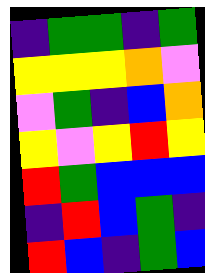[["indigo", "green", "green", "indigo", "green"], ["yellow", "yellow", "yellow", "orange", "violet"], ["violet", "green", "indigo", "blue", "orange"], ["yellow", "violet", "yellow", "red", "yellow"], ["red", "green", "blue", "blue", "blue"], ["indigo", "red", "blue", "green", "indigo"], ["red", "blue", "indigo", "green", "blue"]]